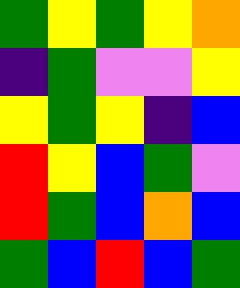[["green", "yellow", "green", "yellow", "orange"], ["indigo", "green", "violet", "violet", "yellow"], ["yellow", "green", "yellow", "indigo", "blue"], ["red", "yellow", "blue", "green", "violet"], ["red", "green", "blue", "orange", "blue"], ["green", "blue", "red", "blue", "green"]]